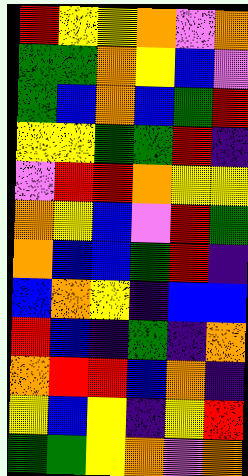[["red", "yellow", "yellow", "orange", "violet", "orange"], ["green", "green", "orange", "yellow", "blue", "violet"], ["green", "blue", "orange", "blue", "green", "red"], ["yellow", "yellow", "green", "green", "red", "indigo"], ["violet", "red", "red", "orange", "yellow", "yellow"], ["orange", "yellow", "blue", "violet", "red", "green"], ["orange", "blue", "blue", "green", "red", "indigo"], ["blue", "orange", "yellow", "indigo", "blue", "blue"], ["red", "blue", "indigo", "green", "indigo", "orange"], ["orange", "red", "red", "blue", "orange", "indigo"], ["yellow", "blue", "yellow", "indigo", "yellow", "red"], ["green", "green", "yellow", "orange", "violet", "orange"]]